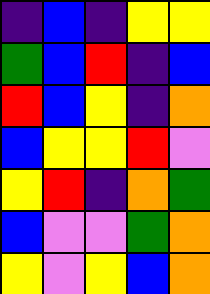[["indigo", "blue", "indigo", "yellow", "yellow"], ["green", "blue", "red", "indigo", "blue"], ["red", "blue", "yellow", "indigo", "orange"], ["blue", "yellow", "yellow", "red", "violet"], ["yellow", "red", "indigo", "orange", "green"], ["blue", "violet", "violet", "green", "orange"], ["yellow", "violet", "yellow", "blue", "orange"]]